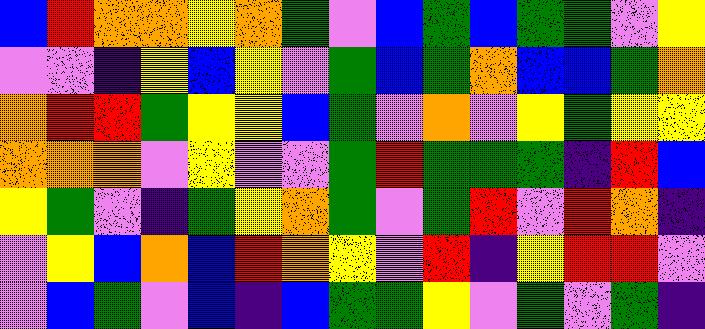[["blue", "red", "orange", "orange", "yellow", "orange", "green", "violet", "blue", "green", "blue", "green", "green", "violet", "yellow"], ["violet", "violet", "indigo", "yellow", "blue", "yellow", "violet", "green", "blue", "green", "orange", "blue", "blue", "green", "orange"], ["orange", "red", "red", "green", "yellow", "yellow", "blue", "green", "violet", "orange", "violet", "yellow", "green", "yellow", "yellow"], ["orange", "orange", "orange", "violet", "yellow", "violet", "violet", "green", "red", "green", "green", "green", "indigo", "red", "blue"], ["yellow", "green", "violet", "indigo", "green", "yellow", "orange", "green", "violet", "green", "red", "violet", "red", "orange", "indigo"], ["violet", "yellow", "blue", "orange", "blue", "red", "orange", "yellow", "violet", "red", "indigo", "yellow", "red", "red", "violet"], ["violet", "blue", "green", "violet", "blue", "indigo", "blue", "green", "green", "yellow", "violet", "green", "violet", "green", "indigo"]]